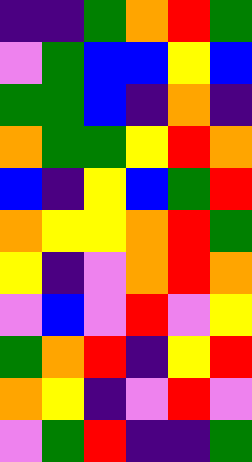[["indigo", "indigo", "green", "orange", "red", "green"], ["violet", "green", "blue", "blue", "yellow", "blue"], ["green", "green", "blue", "indigo", "orange", "indigo"], ["orange", "green", "green", "yellow", "red", "orange"], ["blue", "indigo", "yellow", "blue", "green", "red"], ["orange", "yellow", "yellow", "orange", "red", "green"], ["yellow", "indigo", "violet", "orange", "red", "orange"], ["violet", "blue", "violet", "red", "violet", "yellow"], ["green", "orange", "red", "indigo", "yellow", "red"], ["orange", "yellow", "indigo", "violet", "red", "violet"], ["violet", "green", "red", "indigo", "indigo", "green"]]